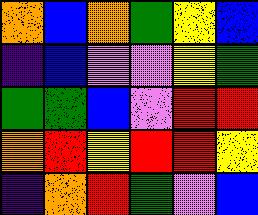[["orange", "blue", "orange", "green", "yellow", "blue"], ["indigo", "blue", "violet", "violet", "yellow", "green"], ["green", "green", "blue", "violet", "red", "red"], ["orange", "red", "yellow", "red", "red", "yellow"], ["indigo", "orange", "red", "green", "violet", "blue"]]